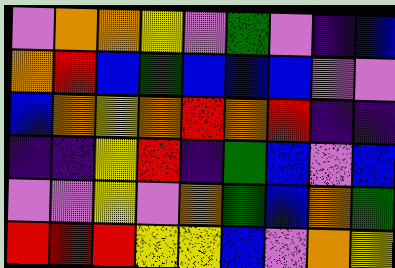[["violet", "orange", "orange", "yellow", "violet", "green", "violet", "indigo", "blue"], ["orange", "red", "blue", "green", "blue", "blue", "blue", "violet", "violet"], ["blue", "orange", "yellow", "orange", "red", "orange", "red", "indigo", "indigo"], ["indigo", "indigo", "yellow", "red", "indigo", "green", "blue", "violet", "blue"], ["violet", "violet", "yellow", "violet", "orange", "green", "blue", "orange", "green"], ["red", "red", "red", "yellow", "yellow", "blue", "violet", "orange", "yellow"]]